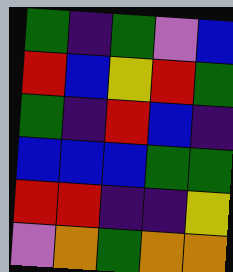[["green", "indigo", "green", "violet", "blue"], ["red", "blue", "yellow", "red", "green"], ["green", "indigo", "red", "blue", "indigo"], ["blue", "blue", "blue", "green", "green"], ["red", "red", "indigo", "indigo", "yellow"], ["violet", "orange", "green", "orange", "orange"]]